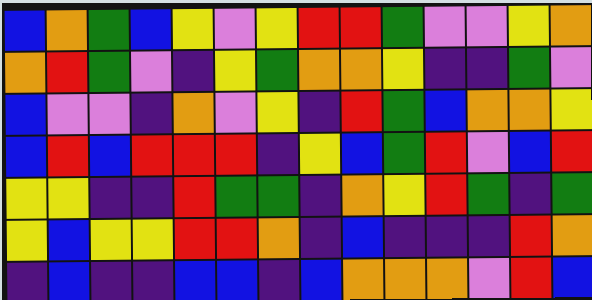[["blue", "orange", "green", "blue", "yellow", "violet", "yellow", "red", "red", "green", "violet", "violet", "yellow", "orange"], ["orange", "red", "green", "violet", "indigo", "yellow", "green", "orange", "orange", "yellow", "indigo", "indigo", "green", "violet"], ["blue", "violet", "violet", "indigo", "orange", "violet", "yellow", "indigo", "red", "green", "blue", "orange", "orange", "yellow"], ["blue", "red", "blue", "red", "red", "red", "indigo", "yellow", "blue", "green", "red", "violet", "blue", "red"], ["yellow", "yellow", "indigo", "indigo", "red", "green", "green", "indigo", "orange", "yellow", "red", "green", "indigo", "green"], ["yellow", "blue", "yellow", "yellow", "red", "red", "orange", "indigo", "blue", "indigo", "indigo", "indigo", "red", "orange"], ["indigo", "blue", "indigo", "indigo", "blue", "blue", "indigo", "blue", "orange", "orange", "orange", "violet", "red", "blue"]]